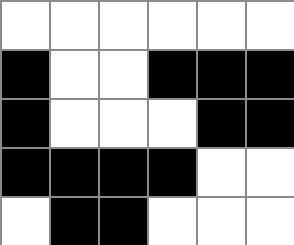[["white", "white", "white", "white", "white", "white"], ["black", "white", "white", "black", "black", "black"], ["black", "white", "white", "white", "black", "black"], ["black", "black", "black", "black", "white", "white"], ["white", "black", "black", "white", "white", "white"]]